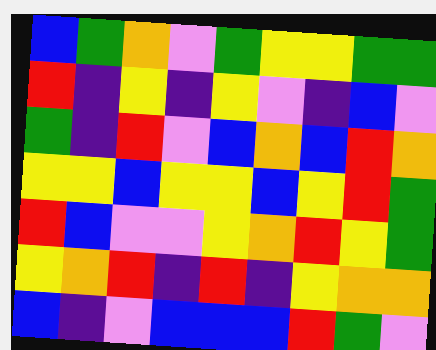[["blue", "green", "orange", "violet", "green", "yellow", "yellow", "green", "green"], ["red", "indigo", "yellow", "indigo", "yellow", "violet", "indigo", "blue", "violet"], ["green", "indigo", "red", "violet", "blue", "orange", "blue", "red", "orange"], ["yellow", "yellow", "blue", "yellow", "yellow", "blue", "yellow", "red", "green"], ["red", "blue", "violet", "violet", "yellow", "orange", "red", "yellow", "green"], ["yellow", "orange", "red", "indigo", "red", "indigo", "yellow", "orange", "orange"], ["blue", "indigo", "violet", "blue", "blue", "blue", "red", "green", "violet"]]